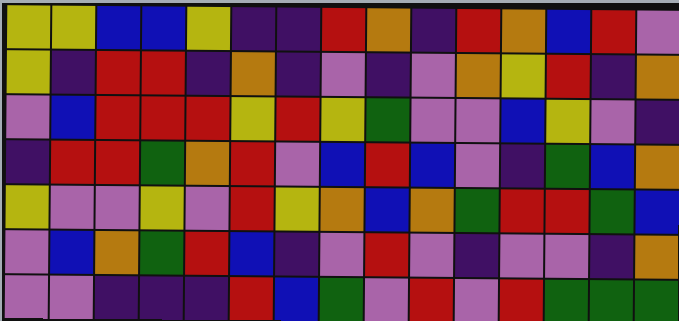[["yellow", "yellow", "blue", "blue", "yellow", "indigo", "indigo", "red", "orange", "indigo", "red", "orange", "blue", "red", "violet"], ["yellow", "indigo", "red", "red", "indigo", "orange", "indigo", "violet", "indigo", "violet", "orange", "yellow", "red", "indigo", "orange"], ["violet", "blue", "red", "red", "red", "yellow", "red", "yellow", "green", "violet", "violet", "blue", "yellow", "violet", "indigo"], ["indigo", "red", "red", "green", "orange", "red", "violet", "blue", "red", "blue", "violet", "indigo", "green", "blue", "orange"], ["yellow", "violet", "violet", "yellow", "violet", "red", "yellow", "orange", "blue", "orange", "green", "red", "red", "green", "blue"], ["violet", "blue", "orange", "green", "red", "blue", "indigo", "violet", "red", "violet", "indigo", "violet", "violet", "indigo", "orange"], ["violet", "violet", "indigo", "indigo", "indigo", "red", "blue", "green", "violet", "red", "violet", "red", "green", "green", "green"]]